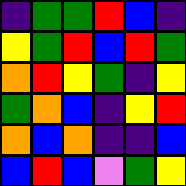[["indigo", "green", "green", "red", "blue", "indigo"], ["yellow", "green", "red", "blue", "red", "green"], ["orange", "red", "yellow", "green", "indigo", "yellow"], ["green", "orange", "blue", "indigo", "yellow", "red"], ["orange", "blue", "orange", "indigo", "indigo", "blue"], ["blue", "red", "blue", "violet", "green", "yellow"]]